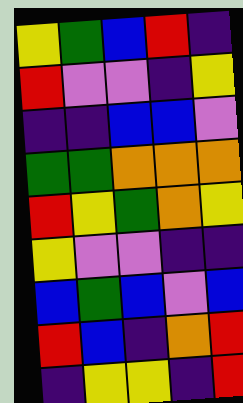[["yellow", "green", "blue", "red", "indigo"], ["red", "violet", "violet", "indigo", "yellow"], ["indigo", "indigo", "blue", "blue", "violet"], ["green", "green", "orange", "orange", "orange"], ["red", "yellow", "green", "orange", "yellow"], ["yellow", "violet", "violet", "indigo", "indigo"], ["blue", "green", "blue", "violet", "blue"], ["red", "blue", "indigo", "orange", "red"], ["indigo", "yellow", "yellow", "indigo", "red"]]